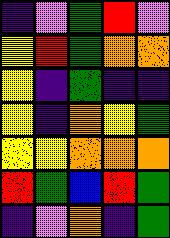[["indigo", "violet", "green", "red", "violet"], ["yellow", "red", "green", "orange", "orange"], ["yellow", "indigo", "green", "indigo", "indigo"], ["yellow", "indigo", "orange", "yellow", "green"], ["yellow", "yellow", "orange", "orange", "orange"], ["red", "green", "blue", "red", "green"], ["indigo", "violet", "orange", "indigo", "green"]]